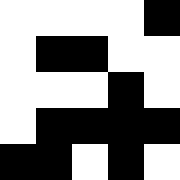[["white", "white", "white", "white", "black"], ["white", "black", "black", "white", "white"], ["white", "white", "white", "black", "white"], ["white", "black", "black", "black", "black"], ["black", "black", "white", "black", "white"]]